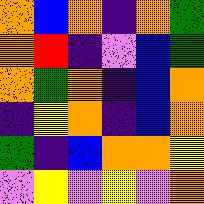[["orange", "blue", "orange", "indigo", "orange", "green"], ["orange", "red", "indigo", "violet", "blue", "green"], ["orange", "green", "orange", "indigo", "blue", "orange"], ["indigo", "yellow", "orange", "indigo", "blue", "orange"], ["green", "indigo", "blue", "orange", "orange", "yellow"], ["violet", "yellow", "violet", "yellow", "violet", "orange"]]